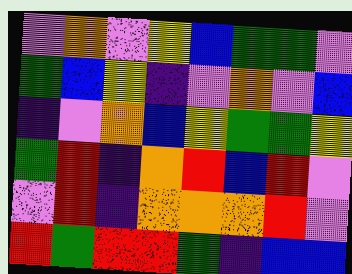[["violet", "orange", "violet", "yellow", "blue", "green", "green", "violet"], ["green", "blue", "yellow", "indigo", "violet", "orange", "violet", "blue"], ["indigo", "violet", "orange", "blue", "yellow", "green", "green", "yellow"], ["green", "red", "indigo", "orange", "red", "blue", "red", "violet"], ["violet", "red", "indigo", "orange", "orange", "orange", "red", "violet"], ["red", "green", "red", "red", "green", "indigo", "blue", "blue"]]